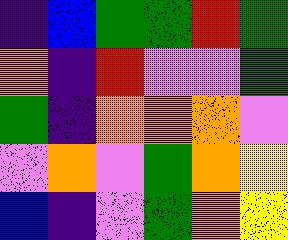[["indigo", "blue", "green", "green", "red", "green"], ["orange", "indigo", "red", "violet", "violet", "green"], ["green", "indigo", "orange", "orange", "orange", "violet"], ["violet", "orange", "violet", "green", "orange", "yellow"], ["blue", "indigo", "violet", "green", "orange", "yellow"]]